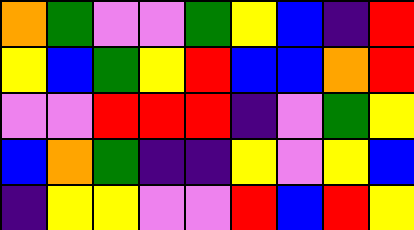[["orange", "green", "violet", "violet", "green", "yellow", "blue", "indigo", "red"], ["yellow", "blue", "green", "yellow", "red", "blue", "blue", "orange", "red"], ["violet", "violet", "red", "red", "red", "indigo", "violet", "green", "yellow"], ["blue", "orange", "green", "indigo", "indigo", "yellow", "violet", "yellow", "blue"], ["indigo", "yellow", "yellow", "violet", "violet", "red", "blue", "red", "yellow"]]